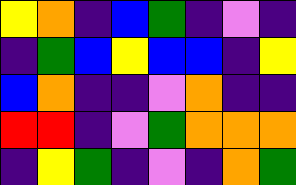[["yellow", "orange", "indigo", "blue", "green", "indigo", "violet", "indigo"], ["indigo", "green", "blue", "yellow", "blue", "blue", "indigo", "yellow"], ["blue", "orange", "indigo", "indigo", "violet", "orange", "indigo", "indigo"], ["red", "red", "indigo", "violet", "green", "orange", "orange", "orange"], ["indigo", "yellow", "green", "indigo", "violet", "indigo", "orange", "green"]]